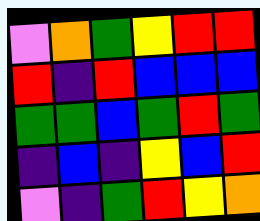[["violet", "orange", "green", "yellow", "red", "red"], ["red", "indigo", "red", "blue", "blue", "blue"], ["green", "green", "blue", "green", "red", "green"], ["indigo", "blue", "indigo", "yellow", "blue", "red"], ["violet", "indigo", "green", "red", "yellow", "orange"]]